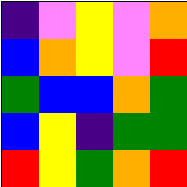[["indigo", "violet", "yellow", "violet", "orange"], ["blue", "orange", "yellow", "violet", "red"], ["green", "blue", "blue", "orange", "green"], ["blue", "yellow", "indigo", "green", "green"], ["red", "yellow", "green", "orange", "red"]]